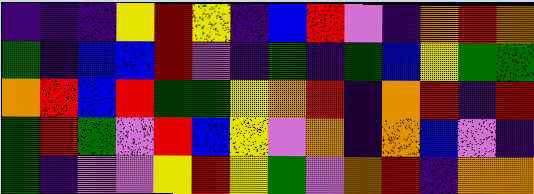[["indigo", "indigo", "indigo", "yellow", "red", "yellow", "indigo", "blue", "red", "violet", "indigo", "orange", "red", "orange"], ["green", "indigo", "blue", "blue", "red", "violet", "indigo", "green", "indigo", "green", "blue", "yellow", "green", "green"], ["orange", "red", "blue", "red", "green", "green", "yellow", "orange", "red", "indigo", "orange", "red", "indigo", "red"], ["green", "red", "green", "violet", "red", "blue", "yellow", "violet", "orange", "indigo", "orange", "blue", "violet", "indigo"], ["green", "indigo", "violet", "violet", "yellow", "red", "yellow", "green", "violet", "orange", "red", "indigo", "orange", "orange"]]